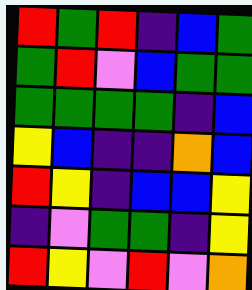[["red", "green", "red", "indigo", "blue", "green"], ["green", "red", "violet", "blue", "green", "green"], ["green", "green", "green", "green", "indigo", "blue"], ["yellow", "blue", "indigo", "indigo", "orange", "blue"], ["red", "yellow", "indigo", "blue", "blue", "yellow"], ["indigo", "violet", "green", "green", "indigo", "yellow"], ["red", "yellow", "violet", "red", "violet", "orange"]]